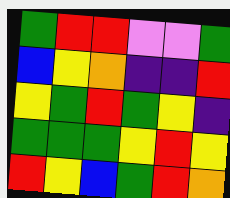[["green", "red", "red", "violet", "violet", "green"], ["blue", "yellow", "orange", "indigo", "indigo", "red"], ["yellow", "green", "red", "green", "yellow", "indigo"], ["green", "green", "green", "yellow", "red", "yellow"], ["red", "yellow", "blue", "green", "red", "orange"]]